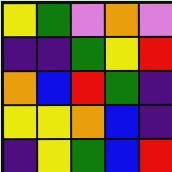[["yellow", "green", "violet", "orange", "violet"], ["indigo", "indigo", "green", "yellow", "red"], ["orange", "blue", "red", "green", "indigo"], ["yellow", "yellow", "orange", "blue", "indigo"], ["indigo", "yellow", "green", "blue", "red"]]